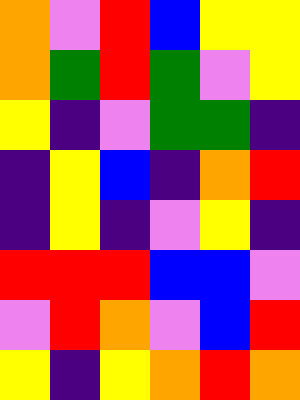[["orange", "violet", "red", "blue", "yellow", "yellow"], ["orange", "green", "red", "green", "violet", "yellow"], ["yellow", "indigo", "violet", "green", "green", "indigo"], ["indigo", "yellow", "blue", "indigo", "orange", "red"], ["indigo", "yellow", "indigo", "violet", "yellow", "indigo"], ["red", "red", "red", "blue", "blue", "violet"], ["violet", "red", "orange", "violet", "blue", "red"], ["yellow", "indigo", "yellow", "orange", "red", "orange"]]